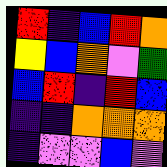[["red", "indigo", "blue", "red", "orange"], ["yellow", "blue", "orange", "violet", "green"], ["blue", "red", "indigo", "red", "blue"], ["indigo", "indigo", "orange", "orange", "orange"], ["indigo", "violet", "violet", "blue", "violet"]]